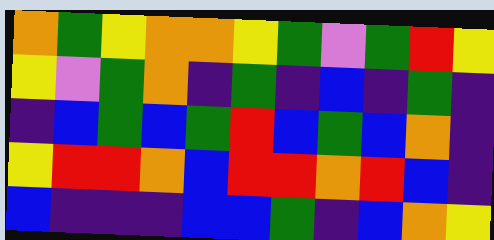[["orange", "green", "yellow", "orange", "orange", "yellow", "green", "violet", "green", "red", "yellow"], ["yellow", "violet", "green", "orange", "indigo", "green", "indigo", "blue", "indigo", "green", "indigo"], ["indigo", "blue", "green", "blue", "green", "red", "blue", "green", "blue", "orange", "indigo"], ["yellow", "red", "red", "orange", "blue", "red", "red", "orange", "red", "blue", "indigo"], ["blue", "indigo", "indigo", "indigo", "blue", "blue", "green", "indigo", "blue", "orange", "yellow"]]